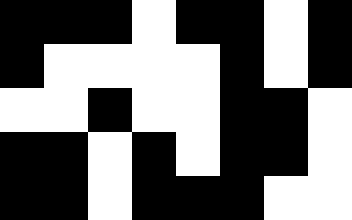[["black", "black", "black", "white", "black", "black", "white", "black"], ["black", "white", "white", "white", "white", "black", "white", "black"], ["white", "white", "black", "white", "white", "black", "black", "white"], ["black", "black", "white", "black", "white", "black", "black", "white"], ["black", "black", "white", "black", "black", "black", "white", "white"]]